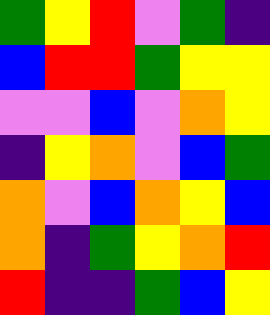[["green", "yellow", "red", "violet", "green", "indigo"], ["blue", "red", "red", "green", "yellow", "yellow"], ["violet", "violet", "blue", "violet", "orange", "yellow"], ["indigo", "yellow", "orange", "violet", "blue", "green"], ["orange", "violet", "blue", "orange", "yellow", "blue"], ["orange", "indigo", "green", "yellow", "orange", "red"], ["red", "indigo", "indigo", "green", "blue", "yellow"]]